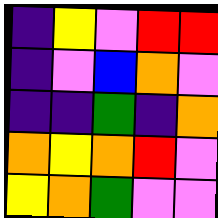[["indigo", "yellow", "violet", "red", "red"], ["indigo", "violet", "blue", "orange", "violet"], ["indigo", "indigo", "green", "indigo", "orange"], ["orange", "yellow", "orange", "red", "violet"], ["yellow", "orange", "green", "violet", "violet"]]